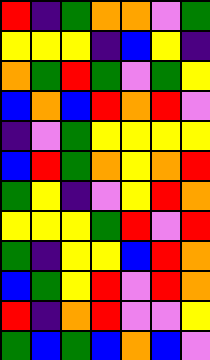[["red", "indigo", "green", "orange", "orange", "violet", "green"], ["yellow", "yellow", "yellow", "indigo", "blue", "yellow", "indigo"], ["orange", "green", "red", "green", "violet", "green", "yellow"], ["blue", "orange", "blue", "red", "orange", "red", "violet"], ["indigo", "violet", "green", "yellow", "yellow", "yellow", "yellow"], ["blue", "red", "green", "orange", "yellow", "orange", "red"], ["green", "yellow", "indigo", "violet", "yellow", "red", "orange"], ["yellow", "yellow", "yellow", "green", "red", "violet", "red"], ["green", "indigo", "yellow", "yellow", "blue", "red", "orange"], ["blue", "green", "yellow", "red", "violet", "red", "orange"], ["red", "indigo", "orange", "red", "violet", "violet", "yellow"], ["green", "blue", "green", "blue", "orange", "blue", "violet"]]